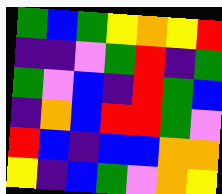[["green", "blue", "green", "yellow", "orange", "yellow", "red"], ["indigo", "indigo", "violet", "green", "red", "indigo", "green"], ["green", "violet", "blue", "indigo", "red", "green", "blue"], ["indigo", "orange", "blue", "red", "red", "green", "violet"], ["red", "blue", "indigo", "blue", "blue", "orange", "orange"], ["yellow", "indigo", "blue", "green", "violet", "orange", "yellow"]]